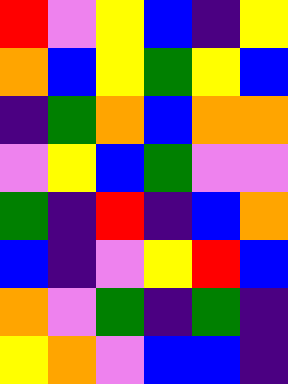[["red", "violet", "yellow", "blue", "indigo", "yellow"], ["orange", "blue", "yellow", "green", "yellow", "blue"], ["indigo", "green", "orange", "blue", "orange", "orange"], ["violet", "yellow", "blue", "green", "violet", "violet"], ["green", "indigo", "red", "indigo", "blue", "orange"], ["blue", "indigo", "violet", "yellow", "red", "blue"], ["orange", "violet", "green", "indigo", "green", "indigo"], ["yellow", "orange", "violet", "blue", "blue", "indigo"]]